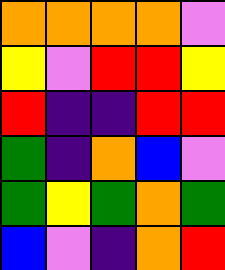[["orange", "orange", "orange", "orange", "violet"], ["yellow", "violet", "red", "red", "yellow"], ["red", "indigo", "indigo", "red", "red"], ["green", "indigo", "orange", "blue", "violet"], ["green", "yellow", "green", "orange", "green"], ["blue", "violet", "indigo", "orange", "red"]]